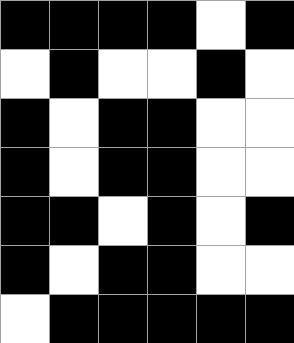[["black", "black", "black", "black", "white", "black"], ["white", "black", "white", "white", "black", "white"], ["black", "white", "black", "black", "white", "white"], ["black", "white", "black", "black", "white", "white"], ["black", "black", "white", "black", "white", "black"], ["black", "white", "black", "black", "white", "white"], ["white", "black", "black", "black", "black", "black"]]